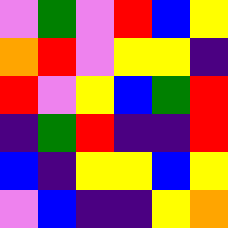[["violet", "green", "violet", "red", "blue", "yellow"], ["orange", "red", "violet", "yellow", "yellow", "indigo"], ["red", "violet", "yellow", "blue", "green", "red"], ["indigo", "green", "red", "indigo", "indigo", "red"], ["blue", "indigo", "yellow", "yellow", "blue", "yellow"], ["violet", "blue", "indigo", "indigo", "yellow", "orange"]]